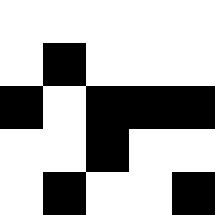[["white", "white", "white", "white", "white"], ["white", "black", "white", "white", "white"], ["black", "white", "black", "black", "black"], ["white", "white", "black", "white", "white"], ["white", "black", "white", "white", "black"]]